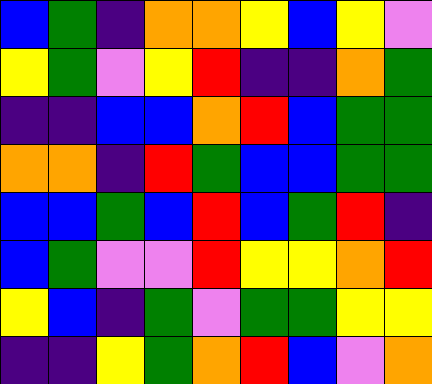[["blue", "green", "indigo", "orange", "orange", "yellow", "blue", "yellow", "violet"], ["yellow", "green", "violet", "yellow", "red", "indigo", "indigo", "orange", "green"], ["indigo", "indigo", "blue", "blue", "orange", "red", "blue", "green", "green"], ["orange", "orange", "indigo", "red", "green", "blue", "blue", "green", "green"], ["blue", "blue", "green", "blue", "red", "blue", "green", "red", "indigo"], ["blue", "green", "violet", "violet", "red", "yellow", "yellow", "orange", "red"], ["yellow", "blue", "indigo", "green", "violet", "green", "green", "yellow", "yellow"], ["indigo", "indigo", "yellow", "green", "orange", "red", "blue", "violet", "orange"]]